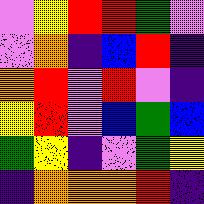[["violet", "yellow", "red", "red", "green", "violet"], ["violet", "orange", "indigo", "blue", "red", "indigo"], ["orange", "red", "violet", "red", "violet", "indigo"], ["yellow", "red", "violet", "blue", "green", "blue"], ["green", "yellow", "indigo", "violet", "green", "yellow"], ["indigo", "orange", "orange", "orange", "red", "indigo"]]